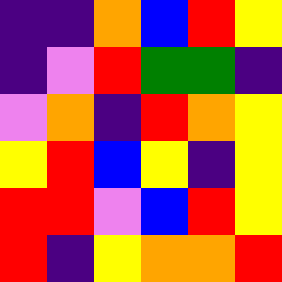[["indigo", "indigo", "orange", "blue", "red", "yellow"], ["indigo", "violet", "red", "green", "green", "indigo"], ["violet", "orange", "indigo", "red", "orange", "yellow"], ["yellow", "red", "blue", "yellow", "indigo", "yellow"], ["red", "red", "violet", "blue", "red", "yellow"], ["red", "indigo", "yellow", "orange", "orange", "red"]]